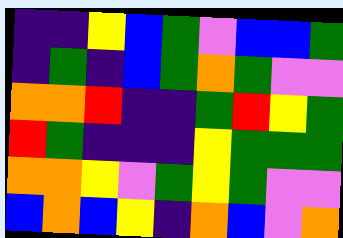[["indigo", "indigo", "yellow", "blue", "green", "violet", "blue", "blue", "green"], ["indigo", "green", "indigo", "blue", "green", "orange", "green", "violet", "violet"], ["orange", "orange", "red", "indigo", "indigo", "green", "red", "yellow", "green"], ["red", "green", "indigo", "indigo", "indigo", "yellow", "green", "green", "green"], ["orange", "orange", "yellow", "violet", "green", "yellow", "green", "violet", "violet"], ["blue", "orange", "blue", "yellow", "indigo", "orange", "blue", "violet", "orange"]]